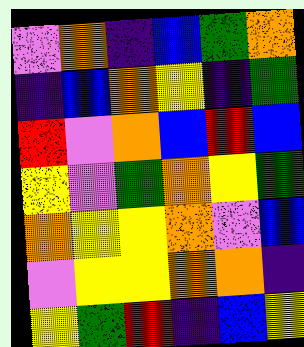[["violet", "orange", "indigo", "blue", "green", "orange"], ["indigo", "blue", "orange", "yellow", "indigo", "green"], ["red", "violet", "orange", "blue", "red", "blue"], ["yellow", "violet", "green", "orange", "yellow", "green"], ["orange", "yellow", "yellow", "orange", "violet", "blue"], ["violet", "yellow", "yellow", "orange", "orange", "indigo"], ["yellow", "green", "red", "indigo", "blue", "yellow"]]